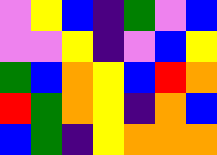[["violet", "yellow", "blue", "indigo", "green", "violet", "blue"], ["violet", "violet", "yellow", "indigo", "violet", "blue", "yellow"], ["green", "blue", "orange", "yellow", "blue", "red", "orange"], ["red", "green", "orange", "yellow", "indigo", "orange", "blue"], ["blue", "green", "indigo", "yellow", "orange", "orange", "orange"]]